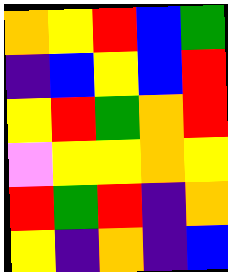[["orange", "yellow", "red", "blue", "green"], ["indigo", "blue", "yellow", "blue", "red"], ["yellow", "red", "green", "orange", "red"], ["violet", "yellow", "yellow", "orange", "yellow"], ["red", "green", "red", "indigo", "orange"], ["yellow", "indigo", "orange", "indigo", "blue"]]